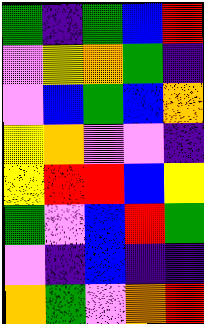[["green", "indigo", "green", "blue", "red"], ["violet", "yellow", "orange", "green", "indigo"], ["violet", "blue", "green", "blue", "orange"], ["yellow", "orange", "violet", "violet", "indigo"], ["yellow", "red", "red", "blue", "yellow"], ["green", "violet", "blue", "red", "green"], ["violet", "indigo", "blue", "indigo", "indigo"], ["orange", "green", "violet", "orange", "red"]]